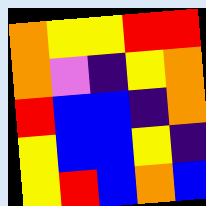[["orange", "yellow", "yellow", "red", "red"], ["orange", "violet", "indigo", "yellow", "orange"], ["red", "blue", "blue", "indigo", "orange"], ["yellow", "blue", "blue", "yellow", "indigo"], ["yellow", "red", "blue", "orange", "blue"]]